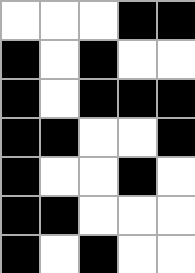[["white", "white", "white", "black", "black"], ["black", "white", "black", "white", "white"], ["black", "white", "black", "black", "black"], ["black", "black", "white", "white", "black"], ["black", "white", "white", "black", "white"], ["black", "black", "white", "white", "white"], ["black", "white", "black", "white", "white"]]